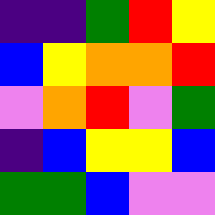[["indigo", "indigo", "green", "red", "yellow"], ["blue", "yellow", "orange", "orange", "red"], ["violet", "orange", "red", "violet", "green"], ["indigo", "blue", "yellow", "yellow", "blue"], ["green", "green", "blue", "violet", "violet"]]